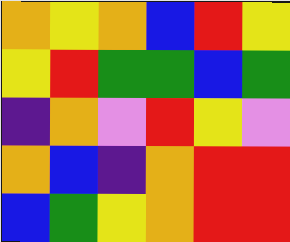[["orange", "yellow", "orange", "blue", "red", "yellow"], ["yellow", "red", "green", "green", "blue", "green"], ["indigo", "orange", "violet", "red", "yellow", "violet"], ["orange", "blue", "indigo", "orange", "red", "red"], ["blue", "green", "yellow", "orange", "red", "red"]]